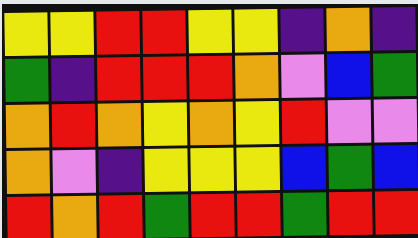[["yellow", "yellow", "red", "red", "yellow", "yellow", "indigo", "orange", "indigo"], ["green", "indigo", "red", "red", "red", "orange", "violet", "blue", "green"], ["orange", "red", "orange", "yellow", "orange", "yellow", "red", "violet", "violet"], ["orange", "violet", "indigo", "yellow", "yellow", "yellow", "blue", "green", "blue"], ["red", "orange", "red", "green", "red", "red", "green", "red", "red"]]